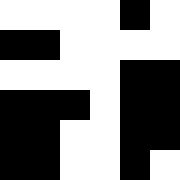[["white", "white", "white", "white", "black", "white"], ["black", "black", "white", "white", "white", "white"], ["white", "white", "white", "white", "black", "black"], ["black", "black", "black", "white", "black", "black"], ["black", "black", "white", "white", "black", "black"], ["black", "black", "white", "white", "black", "white"]]